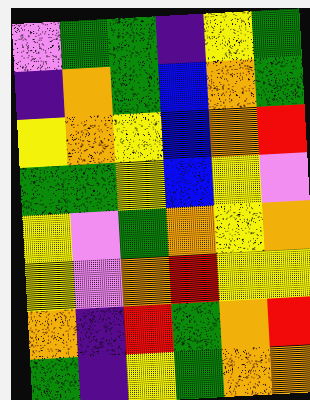[["violet", "green", "green", "indigo", "yellow", "green"], ["indigo", "orange", "green", "blue", "orange", "green"], ["yellow", "orange", "yellow", "blue", "orange", "red"], ["green", "green", "yellow", "blue", "yellow", "violet"], ["yellow", "violet", "green", "orange", "yellow", "orange"], ["yellow", "violet", "orange", "red", "yellow", "yellow"], ["orange", "indigo", "red", "green", "orange", "red"], ["green", "indigo", "yellow", "green", "orange", "orange"]]